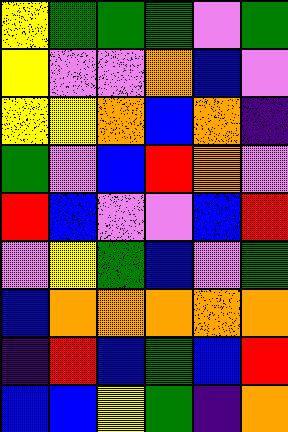[["yellow", "green", "green", "green", "violet", "green"], ["yellow", "violet", "violet", "orange", "blue", "violet"], ["yellow", "yellow", "orange", "blue", "orange", "indigo"], ["green", "violet", "blue", "red", "orange", "violet"], ["red", "blue", "violet", "violet", "blue", "red"], ["violet", "yellow", "green", "blue", "violet", "green"], ["blue", "orange", "orange", "orange", "orange", "orange"], ["indigo", "red", "blue", "green", "blue", "red"], ["blue", "blue", "yellow", "green", "indigo", "orange"]]